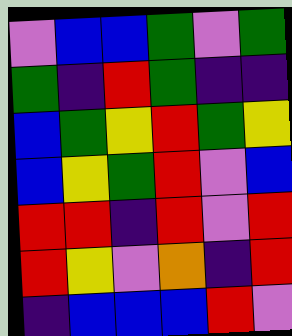[["violet", "blue", "blue", "green", "violet", "green"], ["green", "indigo", "red", "green", "indigo", "indigo"], ["blue", "green", "yellow", "red", "green", "yellow"], ["blue", "yellow", "green", "red", "violet", "blue"], ["red", "red", "indigo", "red", "violet", "red"], ["red", "yellow", "violet", "orange", "indigo", "red"], ["indigo", "blue", "blue", "blue", "red", "violet"]]